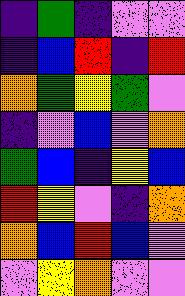[["indigo", "green", "indigo", "violet", "violet"], ["indigo", "blue", "red", "indigo", "red"], ["orange", "green", "yellow", "green", "violet"], ["indigo", "violet", "blue", "violet", "orange"], ["green", "blue", "indigo", "yellow", "blue"], ["red", "yellow", "violet", "indigo", "orange"], ["orange", "blue", "red", "blue", "violet"], ["violet", "yellow", "orange", "violet", "violet"]]